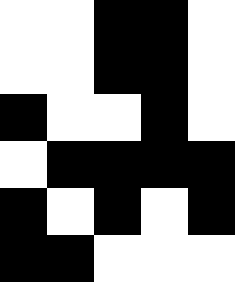[["white", "white", "black", "black", "white"], ["white", "white", "black", "black", "white"], ["black", "white", "white", "black", "white"], ["white", "black", "black", "black", "black"], ["black", "white", "black", "white", "black"], ["black", "black", "white", "white", "white"]]